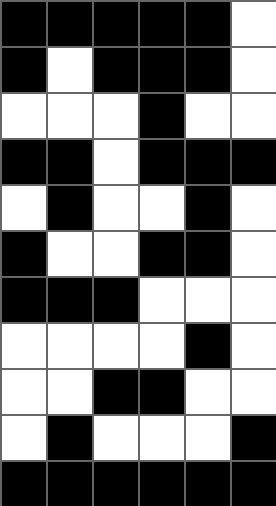[["black", "black", "black", "black", "black", "white"], ["black", "white", "black", "black", "black", "white"], ["white", "white", "white", "black", "white", "white"], ["black", "black", "white", "black", "black", "black"], ["white", "black", "white", "white", "black", "white"], ["black", "white", "white", "black", "black", "white"], ["black", "black", "black", "white", "white", "white"], ["white", "white", "white", "white", "black", "white"], ["white", "white", "black", "black", "white", "white"], ["white", "black", "white", "white", "white", "black"], ["black", "black", "black", "black", "black", "black"]]